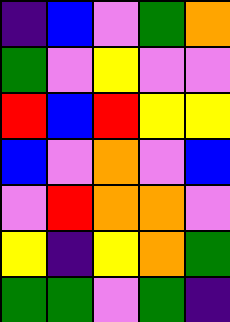[["indigo", "blue", "violet", "green", "orange"], ["green", "violet", "yellow", "violet", "violet"], ["red", "blue", "red", "yellow", "yellow"], ["blue", "violet", "orange", "violet", "blue"], ["violet", "red", "orange", "orange", "violet"], ["yellow", "indigo", "yellow", "orange", "green"], ["green", "green", "violet", "green", "indigo"]]